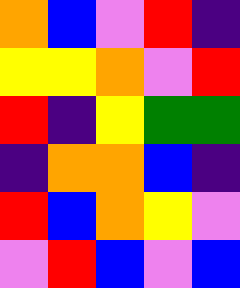[["orange", "blue", "violet", "red", "indigo"], ["yellow", "yellow", "orange", "violet", "red"], ["red", "indigo", "yellow", "green", "green"], ["indigo", "orange", "orange", "blue", "indigo"], ["red", "blue", "orange", "yellow", "violet"], ["violet", "red", "blue", "violet", "blue"]]